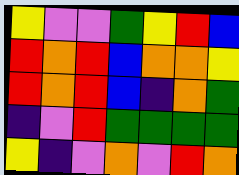[["yellow", "violet", "violet", "green", "yellow", "red", "blue"], ["red", "orange", "red", "blue", "orange", "orange", "yellow"], ["red", "orange", "red", "blue", "indigo", "orange", "green"], ["indigo", "violet", "red", "green", "green", "green", "green"], ["yellow", "indigo", "violet", "orange", "violet", "red", "orange"]]